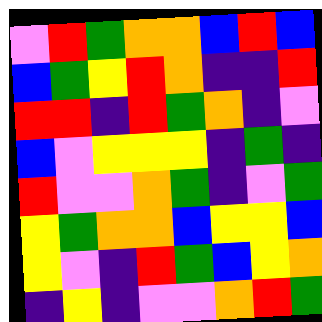[["violet", "red", "green", "orange", "orange", "blue", "red", "blue"], ["blue", "green", "yellow", "red", "orange", "indigo", "indigo", "red"], ["red", "red", "indigo", "red", "green", "orange", "indigo", "violet"], ["blue", "violet", "yellow", "yellow", "yellow", "indigo", "green", "indigo"], ["red", "violet", "violet", "orange", "green", "indigo", "violet", "green"], ["yellow", "green", "orange", "orange", "blue", "yellow", "yellow", "blue"], ["yellow", "violet", "indigo", "red", "green", "blue", "yellow", "orange"], ["indigo", "yellow", "indigo", "violet", "violet", "orange", "red", "green"]]